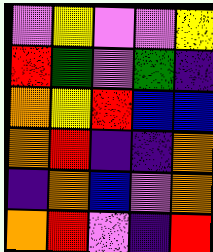[["violet", "yellow", "violet", "violet", "yellow"], ["red", "green", "violet", "green", "indigo"], ["orange", "yellow", "red", "blue", "blue"], ["orange", "red", "indigo", "indigo", "orange"], ["indigo", "orange", "blue", "violet", "orange"], ["orange", "red", "violet", "indigo", "red"]]